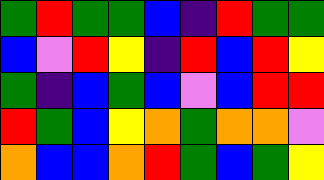[["green", "red", "green", "green", "blue", "indigo", "red", "green", "green"], ["blue", "violet", "red", "yellow", "indigo", "red", "blue", "red", "yellow"], ["green", "indigo", "blue", "green", "blue", "violet", "blue", "red", "red"], ["red", "green", "blue", "yellow", "orange", "green", "orange", "orange", "violet"], ["orange", "blue", "blue", "orange", "red", "green", "blue", "green", "yellow"]]